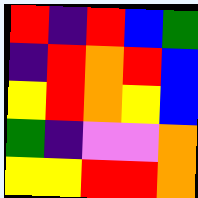[["red", "indigo", "red", "blue", "green"], ["indigo", "red", "orange", "red", "blue"], ["yellow", "red", "orange", "yellow", "blue"], ["green", "indigo", "violet", "violet", "orange"], ["yellow", "yellow", "red", "red", "orange"]]